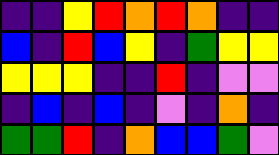[["indigo", "indigo", "yellow", "red", "orange", "red", "orange", "indigo", "indigo"], ["blue", "indigo", "red", "blue", "yellow", "indigo", "green", "yellow", "yellow"], ["yellow", "yellow", "yellow", "indigo", "indigo", "red", "indigo", "violet", "violet"], ["indigo", "blue", "indigo", "blue", "indigo", "violet", "indigo", "orange", "indigo"], ["green", "green", "red", "indigo", "orange", "blue", "blue", "green", "violet"]]